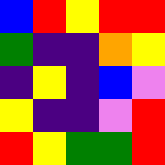[["blue", "red", "yellow", "red", "red"], ["green", "indigo", "indigo", "orange", "yellow"], ["indigo", "yellow", "indigo", "blue", "violet"], ["yellow", "indigo", "indigo", "violet", "red"], ["red", "yellow", "green", "green", "red"]]